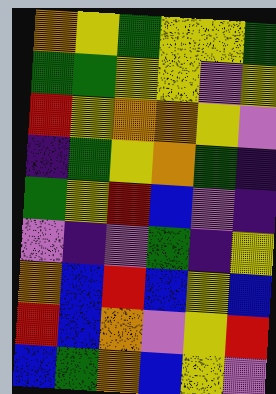[["orange", "yellow", "green", "yellow", "yellow", "green"], ["green", "green", "yellow", "yellow", "violet", "yellow"], ["red", "yellow", "orange", "orange", "yellow", "violet"], ["indigo", "green", "yellow", "orange", "green", "indigo"], ["green", "yellow", "red", "blue", "violet", "indigo"], ["violet", "indigo", "violet", "green", "indigo", "yellow"], ["orange", "blue", "red", "blue", "yellow", "blue"], ["red", "blue", "orange", "violet", "yellow", "red"], ["blue", "green", "orange", "blue", "yellow", "violet"]]